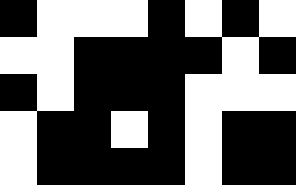[["black", "white", "white", "white", "black", "white", "black", "white"], ["white", "white", "black", "black", "black", "black", "white", "black"], ["black", "white", "black", "black", "black", "white", "white", "white"], ["white", "black", "black", "white", "black", "white", "black", "black"], ["white", "black", "black", "black", "black", "white", "black", "black"]]